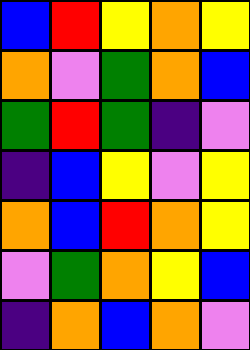[["blue", "red", "yellow", "orange", "yellow"], ["orange", "violet", "green", "orange", "blue"], ["green", "red", "green", "indigo", "violet"], ["indigo", "blue", "yellow", "violet", "yellow"], ["orange", "blue", "red", "orange", "yellow"], ["violet", "green", "orange", "yellow", "blue"], ["indigo", "orange", "blue", "orange", "violet"]]